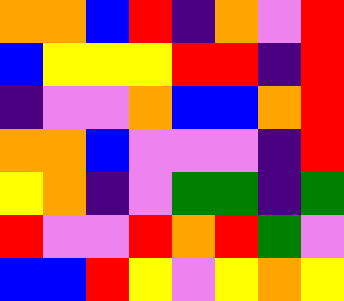[["orange", "orange", "blue", "red", "indigo", "orange", "violet", "red"], ["blue", "yellow", "yellow", "yellow", "red", "red", "indigo", "red"], ["indigo", "violet", "violet", "orange", "blue", "blue", "orange", "red"], ["orange", "orange", "blue", "violet", "violet", "violet", "indigo", "red"], ["yellow", "orange", "indigo", "violet", "green", "green", "indigo", "green"], ["red", "violet", "violet", "red", "orange", "red", "green", "violet"], ["blue", "blue", "red", "yellow", "violet", "yellow", "orange", "yellow"]]